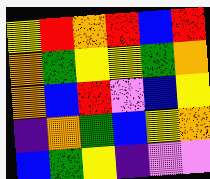[["yellow", "red", "orange", "red", "blue", "red"], ["orange", "green", "yellow", "yellow", "green", "orange"], ["orange", "blue", "red", "violet", "blue", "yellow"], ["indigo", "orange", "green", "blue", "yellow", "orange"], ["blue", "green", "yellow", "indigo", "violet", "violet"]]